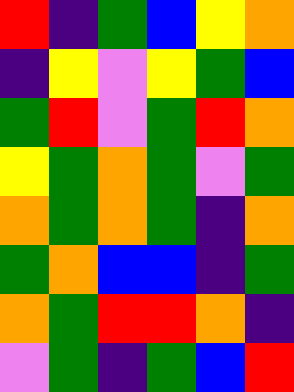[["red", "indigo", "green", "blue", "yellow", "orange"], ["indigo", "yellow", "violet", "yellow", "green", "blue"], ["green", "red", "violet", "green", "red", "orange"], ["yellow", "green", "orange", "green", "violet", "green"], ["orange", "green", "orange", "green", "indigo", "orange"], ["green", "orange", "blue", "blue", "indigo", "green"], ["orange", "green", "red", "red", "orange", "indigo"], ["violet", "green", "indigo", "green", "blue", "red"]]